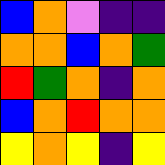[["blue", "orange", "violet", "indigo", "indigo"], ["orange", "orange", "blue", "orange", "green"], ["red", "green", "orange", "indigo", "orange"], ["blue", "orange", "red", "orange", "orange"], ["yellow", "orange", "yellow", "indigo", "yellow"]]